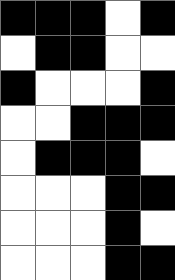[["black", "black", "black", "white", "black"], ["white", "black", "black", "white", "white"], ["black", "white", "white", "white", "black"], ["white", "white", "black", "black", "black"], ["white", "black", "black", "black", "white"], ["white", "white", "white", "black", "black"], ["white", "white", "white", "black", "white"], ["white", "white", "white", "black", "black"]]